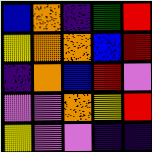[["blue", "orange", "indigo", "green", "red"], ["yellow", "orange", "orange", "blue", "red"], ["indigo", "orange", "blue", "red", "violet"], ["violet", "violet", "orange", "yellow", "red"], ["yellow", "violet", "violet", "indigo", "indigo"]]